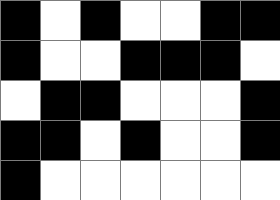[["black", "white", "black", "white", "white", "black", "black"], ["black", "white", "white", "black", "black", "black", "white"], ["white", "black", "black", "white", "white", "white", "black"], ["black", "black", "white", "black", "white", "white", "black"], ["black", "white", "white", "white", "white", "white", "white"]]